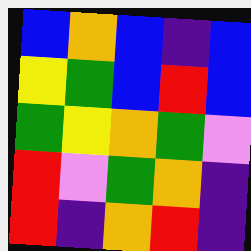[["blue", "orange", "blue", "indigo", "blue"], ["yellow", "green", "blue", "red", "blue"], ["green", "yellow", "orange", "green", "violet"], ["red", "violet", "green", "orange", "indigo"], ["red", "indigo", "orange", "red", "indigo"]]